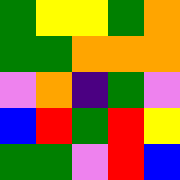[["green", "yellow", "yellow", "green", "orange"], ["green", "green", "orange", "orange", "orange"], ["violet", "orange", "indigo", "green", "violet"], ["blue", "red", "green", "red", "yellow"], ["green", "green", "violet", "red", "blue"]]